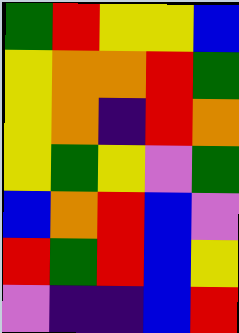[["green", "red", "yellow", "yellow", "blue"], ["yellow", "orange", "orange", "red", "green"], ["yellow", "orange", "indigo", "red", "orange"], ["yellow", "green", "yellow", "violet", "green"], ["blue", "orange", "red", "blue", "violet"], ["red", "green", "red", "blue", "yellow"], ["violet", "indigo", "indigo", "blue", "red"]]